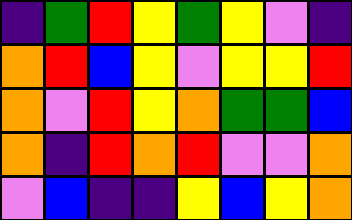[["indigo", "green", "red", "yellow", "green", "yellow", "violet", "indigo"], ["orange", "red", "blue", "yellow", "violet", "yellow", "yellow", "red"], ["orange", "violet", "red", "yellow", "orange", "green", "green", "blue"], ["orange", "indigo", "red", "orange", "red", "violet", "violet", "orange"], ["violet", "blue", "indigo", "indigo", "yellow", "blue", "yellow", "orange"]]